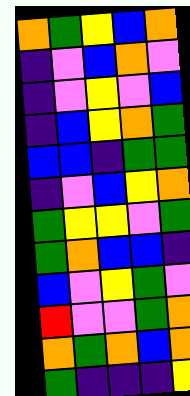[["orange", "green", "yellow", "blue", "orange"], ["indigo", "violet", "blue", "orange", "violet"], ["indigo", "violet", "yellow", "violet", "blue"], ["indigo", "blue", "yellow", "orange", "green"], ["blue", "blue", "indigo", "green", "green"], ["indigo", "violet", "blue", "yellow", "orange"], ["green", "yellow", "yellow", "violet", "green"], ["green", "orange", "blue", "blue", "indigo"], ["blue", "violet", "yellow", "green", "violet"], ["red", "violet", "violet", "green", "orange"], ["orange", "green", "orange", "blue", "orange"], ["green", "indigo", "indigo", "indigo", "yellow"]]